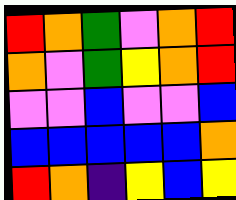[["red", "orange", "green", "violet", "orange", "red"], ["orange", "violet", "green", "yellow", "orange", "red"], ["violet", "violet", "blue", "violet", "violet", "blue"], ["blue", "blue", "blue", "blue", "blue", "orange"], ["red", "orange", "indigo", "yellow", "blue", "yellow"]]